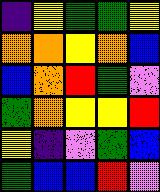[["indigo", "yellow", "green", "green", "yellow"], ["orange", "orange", "yellow", "orange", "blue"], ["blue", "orange", "red", "green", "violet"], ["green", "orange", "yellow", "yellow", "red"], ["yellow", "indigo", "violet", "green", "blue"], ["green", "blue", "blue", "red", "violet"]]